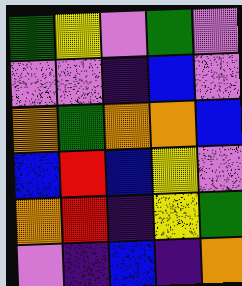[["green", "yellow", "violet", "green", "violet"], ["violet", "violet", "indigo", "blue", "violet"], ["orange", "green", "orange", "orange", "blue"], ["blue", "red", "blue", "yellow", "violet"], ["orange", "red", "indigo", "yellow", "green"], ["violet", "indigo", "blue", "indigo", "orange"]]